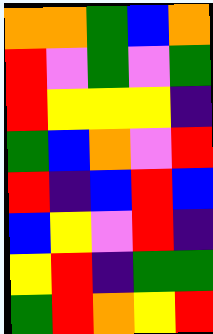[["orange", "orange", "green", "blue", "orange"], ["red", "violet", "green", "violet", "green"], ["red", "yellow", "yellow", "yellow", "indigo"], ["green", "blue", "orange", "violet", "red"], ["red", "indigo", "blue", "red", "blue"], ["blue", "yellow", "violet", "red", "indigo"], ["yellow", "red", "indigo", "green", "green"], ["green", "red", "orange", "yellow", "red"]]